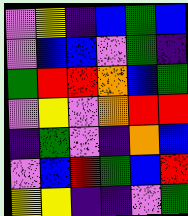[["violet", "yellow", "indigo", "blue", "green", "blue"], ["violet", "blue", "blue", "violet", "green", "indigo"], ["green", "red", "red", "orange", "blue", "green"], ["violet", "yellow", "violet", "orange", "red", "red"], ["indigo", "green", "violet", "indigo", "orange", "blue"], ["violet", "blue", "red", "green", "blue", "red"], ["yellow", "yellow", "indigo", "indigo", "violet", "green"]]